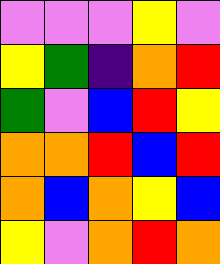[["violet", "violet", "violet", "yellow", "violet"], ["yellow", "green", "indigo", "orange", "red"], ["green", "violet", "blue", "red", "yellow"], ["orange", "orange", "red", "blue", "red"], ["orange", "blue", "orange", "yellow", "blue"], ["yellow", "violet", "orange", "red", "orange"]]